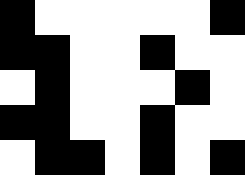[["black", "white", "white", "white", "white", "white", "black"], ["black", "black", "white", "white", "black", "white", "white"], ["white", "black", "white", "white", "white", "black", "white"], ["black", "black", "white", "white", "black", "white", "white"], ["white", "black", "black", "white", "black", "white", "black"]]